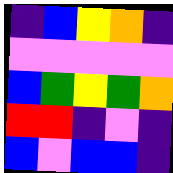[["indigo", "blue", "yellow", "orange", "indigo"], ["violet", "violet", "violet", "violet", "violet"], ["blue", "green", "yellow", "green", "orange"], ["red", "red", "indigo", "violet", "indigo"], ["blue", "violet", "blue", "blue", "indigo"]]